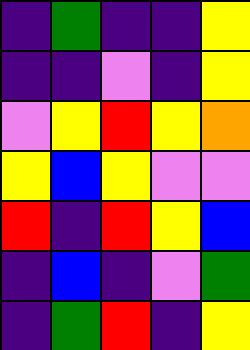[["indigo", "green", "indigo", "indigo", "yellow"], ["indigo", "indigo", "violet", "indigo", "yellow"], ["violet", "yellow", "red", "yellow", "orange"], ["yellow", "blue", "yellow", "violet", "violet"], ["red", "indigo", "red", "yellow", "blue"], ["indigo", "blue", "indigo", "violet", "green"], ["indigo", "green", "red", "indigo", "yellow"]]